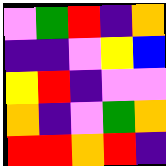[["violet", "green", "red", "indigo", "orange"], ["indigo", "indigo", "violet", "yellow", "blue"], ["yellow", "red", "indigo", "violet", "violet"], ["orange", "indigo", "violet", "green", "orange"], ["red", "red", "orange", "red", "indigo"]]